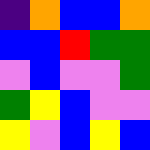[["indigo", "orange", "blue", "blue", "orange"], ["blue", "blue", "red", "green", "green"], ["violet", "blue", "violet", "violet", "green"], ["green", "yellow", "blue", "violet", "violet"], ["yellow", "violet", "blue", "yellow", "blue"]]